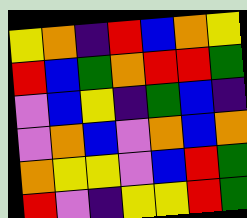[["yellow", "orange", "indigo", "red", "blue", "orange", "yellow"], ["red", "blue", "green", "orange", "red", "red", "green"], ["violet", "blue", "yellow", "indigo", "green", "blue", "indigo"], ["violet", "orange", "blue", "violet", "orange", "blue", "orange"], ["orange", "yellow", "yellow", "violet", "blue", "red", "green"], ["red", "violet", "indigo", "yellow", "yellow", "red", "green"]]